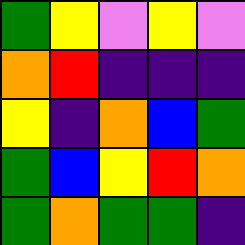[["green", "yellow", "violet", "yellow", "violet"], ["orange", "red", "indigo", "indigo", "indigo"], ["yellow", "indigo", "orange", "blue", "green"], ["green", "blue", "yellow", "red", "orange"], ["green", "orange", "green", "green", "indigo"]]